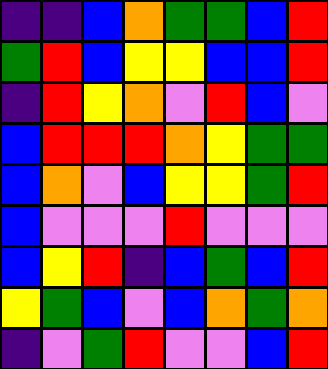[["indigo", "indigo", "blue", "orange", "green", "green", "blue", "red"], ["green", "red", "blue", "yellow", "yellow", "blue", "blue", "red"], ["indigo", "red", "yellow", "orange", "violet", "red", "blue", "violet"], ["blue", "red", "red", "red", "orange", "yellow", "green", "green"], ["blue", "orange", "violet", "blue", "yellow", "yellow", "green", "red"], ["blue", "violet", "violet", "violet", "red", "violet", "violet", "violet"], ["blue", "yellow", "red", "indigo", "blue", "green", "blue", "red"], ["yellow", "green", "blue", "violet", "blue", "orange", "green", "orange"], ["indigo", "violet", "green", "red", "violet", "violet", "blue", "red"]]